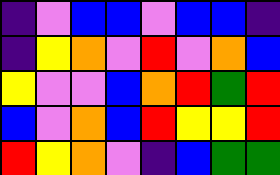[["indigo", "violet", "blue", "blue", "violet", "blue", "blue", "indigo"], ["indigo", "yellow", "orange", "violet", "red", "violet", "orange", "blue"], ["yellow", "violet", "violet", "blue", "orange", "red", "green", "red"], ["blue", "violet", "orange", "blue", "red", "yellow", "yellow", "red"], ["red", "yellow", "orange", "violet", "indigo", "blue", "green", "green"]]